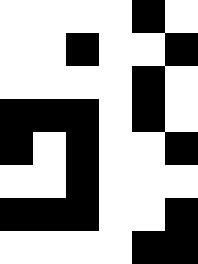[["white", "white", "white", "white", "black", "white"], ["white", "white", "black", "white", "white", "black"], ["white", "white", "white", "white", "black", "white"], ["black", "black", "black", "white", "black", "white"], ["black", "white", "black", "white", "white", "black"], ["white", "white", "black", "white", "white", "white"], ["black", "black", "black", "white", "white", "black"], ["white", "white", "white", "white", "black", "black"]]